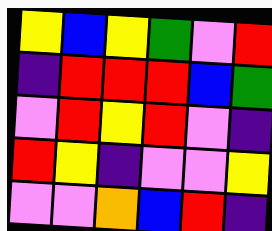[["yellow", "blue", "yellow", "green", "violet", "red"], ["indigo", "red", "red", "red", "blue", "green"], ["violet", "red", "yellow", "red", "violet", "indigo"], ["red", "yellow", "indigo", "violet", "violet", "yellow"], ["violet", "violet", "orange", "blue", "red", "indigo"]]